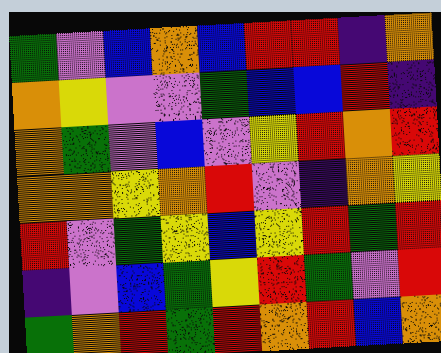[["green", "violet", "blue", "orange", "blue", "red", "red", "indigo", "orange"], ["orange", "yellow", "violet", "violet", "green", "blue", "blue", "red", "indigo"], ["orange", "green", "violet", "blue", "violet", "yellow", "red", "orange", "red"], ["orange", "orange", "yellow", "orange", "red", "violet", "indigo", "orange", "yellow"], ["red", "violet", "green", "yellow", "blue", "yellow", "red", "green", "red"], ["indigo", "violet", "blue", "green", "yellow", "red", "green", "violet", "red"], ["green", "orange", "red", "green", "red", "orange", "red", "blue", "orange"]]